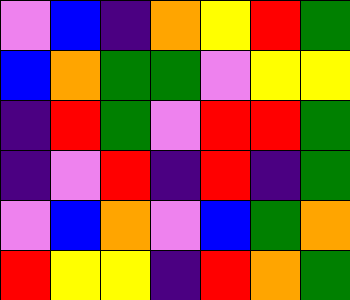[["violet", "blue", "indigo", "orange", "yellow", "red", "green"], ["blue", "orange", "green", "green", "violet", "yellow", "yellow"], ["indigo", "red", "green", "violet", "red", "red", "green"], ["indigo", "violet", "red", "indigo", "red", "indigo", "green"], ["violet", "blue", "orange", "violet", "blue", "green", "orange"], ["red", "yellow", "yellow", "indigo", "red", "orange", "green"]]